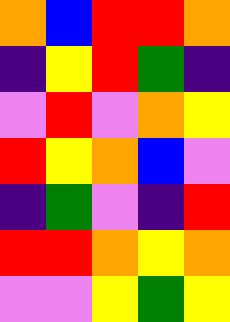[["orange", "blue", "red", "red", "orange"], ["indigo", "yellow", "red", "green", "indigo"], ["violet", "red", "violet", "orange", "yellow"], ["red", "yellow", "orange", "blue", "violet"], ["indigo", "green", "violet", "indigo", "red"], ["red", "red", "orange", "yellow", "orange"], ["violet", "violet", "yellow", "green", "yellow"]]